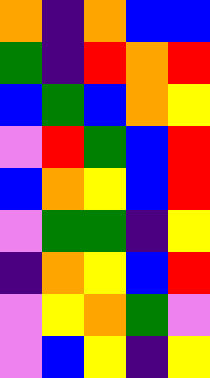[["orange", "indigo", "orange", "blue", "blue"], ["green", "indigo", "red", "orange", "red"], ["blue", "green", "blue", "orange", "yellow"], ["violet", "red", "green", "blue", "red"], ["blue", "orange", "yellow", "blue", "red"], ["violet", "green", "green", "indigo", "yellow"], ["indigo", "orange", "yellow", "blue", "red"], ["violet", "yellow", "orange", "green", "violet"], ["violet", "blue", "yellow", "indigo", "yellow"]]